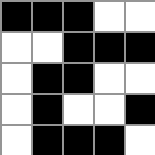[["black", "black", "black", "white", "white"], ["white", "white", "black", "black", "black"], ["white", "black", "black", "white", "white"], ["white", "black", "white", "white", "black"], ["white", "black", "black", "black", "white"]]